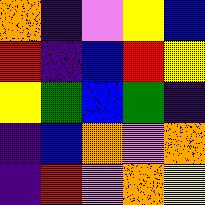[["orange", "indigo", "violet", "yellow", "blue"], ["red", "indigo", "blue", "red", "yellow"], ["yellow", "green", "blue", "green", "indigo"], ["indigo", "blue", "orange", "violet", "orange"], ["indigo", "red", "violet", "orange", "yellow"]]